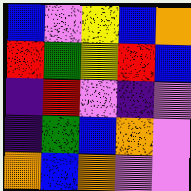[["blue", "violet", "yellow", "blue", "orange"], ["red", "green", "yellow", "red", "blue"], ["indigo", "red", "violet", "indigo", "violet"], ["indigo", "green", "blue", "orange", "violet"], ["orange", "blue", "orange", "violet", "violet"]]